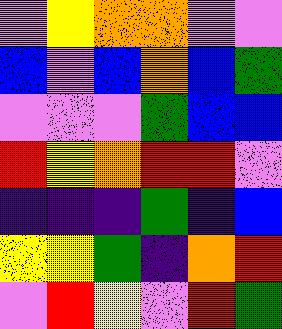[["violet", "yellow", "orange", "orange", "violet", "violet"], ["blue", "violet", "blue", "orange", "blue", "green"], ["violet", "violet", "violet", "green", "blue", "blue"], ["red", "yellow", "orange", "red", "red", "violet"], ["indigo", "indigo", "indigo", "green", "indigo", "blue"], ["yellow", "yellow", "green", "indigo", "orange", "red"], ["violet", "red", "yellow", "violet", "red", "green"]]